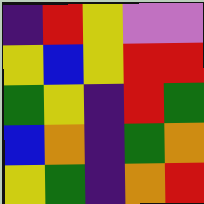[["indigo", "red", "yellow", "violet", "violet"], ["yellow", "blue", "yellow", "red", "red"], ["green", "yellow", "indigo", "red", "green"], ["blue", "orange", "indigo", "green", "orange"], ["yellow", "green", "indigo", "orange", "red"]]